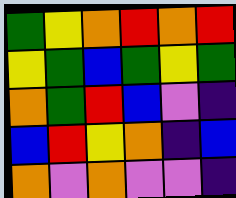[["green", "yellow", "orange", "red", "orange", "red"], ["yellow", "green", "blue", "green", "yellow", "green"], ["orange", "green", "red", "blue", "violet", "indigo"], ["blue", "red", "yellow", "orange", "indigo", "blue"], ["orange", "violet", "orange", "violet", "violet", "indigo"]]